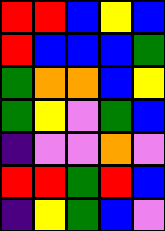[["red", "red", "blue", "yellow", "blue"], ["red", "blue", "blue", "blue", "green"], ["green", "orange", "orange", "blue", "yellow"], ["green", "yellow", "violet", "green", "blue"], ["indigo", "violet", "violet", "orange", "violet"], ["red", "red", "green", "red", "blue"], ["indigo", "yellow", "green", "blue", "violet"]]